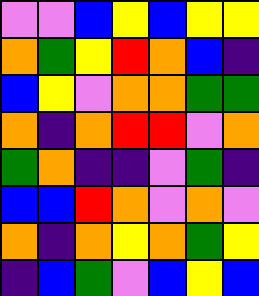[["violet", "violet", "blue", "yellow", "blue", "yellow", "yellow"], ["orange", "green", "yellow", "red", "orange", "blue", "indigo"], ["blue", "yellow", "violet", "orange", "orange", "green", "green"], ["orange", "indigo", "orange", "red", "red", "violet", "orange"], ["green", "orange", "indigo", "indigo", "violet", "green", "indigo"], ["blue", "blue", "red", "orange", "violet", "orange", "violet"], ["orange", "indigo", "orange", "yellow", "orange", "green", "yellow"], ["indigo", "blue", "green", "violet", "blue", "yellow", "blue"]]